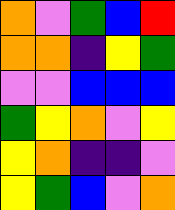[["orange", "violet", "green", "blue", "red"], ["orange", "orange", "indigo", "yellow", "green"], ["violet", "violet", "blue", "blue", "blue"], ["green", "yellow", "orange", "violet", "yellow"], ["yellow", "orange", "indigo", "indigo", "violet"], ["yellow", "green", "blue", "violet", "orange"]]